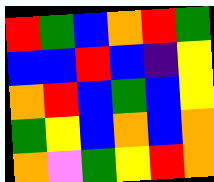[["red", "green", "blue", "orange", "red", "green"], ["blue", "blue", "red", "blue", "indigo", "yellow"], ["orange", "red", "blue", "green", "blue", "yellow"], ["green", "yellow", "blue", "orange", "blue", "orange"], ["orange", "violet", "green", "yellow", "red", "orange"]]